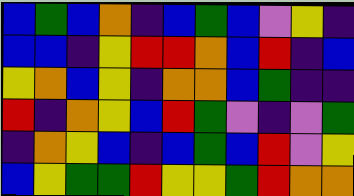[["blue", "green", "blue", "orange", "indigo", "blue", "green", "blue", "violet", "yellow", "indigo"], ["blue", "blue", "indigo", "yellow", "red", "red", "orange", "blue", "red", "indigo", "blue"], ["yellow", "orange", "blue", "yellow", "indigo", "orange", "orange", "blue", "green", "indigo", "indigo"], ["red", "indigo", "orange", "yellow", "blue", "red", "green", "violet", "indigo", "violet", "green"], ["indigo", "orange", "yellow", "blue", "indigo", "blue", "green", "blue", "red", "violet", "yellow"], ["blue", "yellow", "green", "green", "red", "yellow", "yellow", "green", "red", "orange", "orange"]]